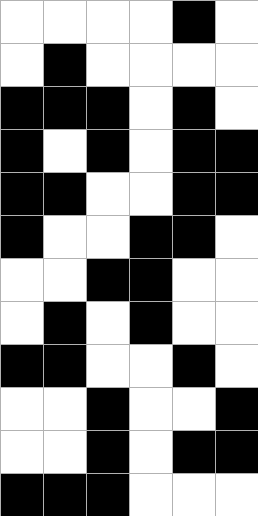[["white", "white", "white", "white", "black", "white"], ["white", "black", "white", "white", "white", "white"], ["black", "black", "black", "white", "black", "white"], ["black", "white", "black", "white", "black", "black"], ["black", "black", "white", "white", "black", "black"], ["black", "white", "white", "black", "black", "white"], ["white", "white", "black", "black", "white", "white"], ["white", "black", "white", "black", "white", "white"], ["black", "black", "white", "white", "black", "white"], ["white", "white", "black", "white", "white", "black"], ["white", "white", "black", "white", "black", "black"], ["black", "black", "black", "white", "white", "white"]]